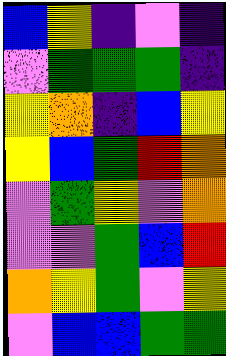[["blue", "yellow", "indigo", "violet", "indigo"], ["violet", "green", "green", "green", "indigo"], ["yellow", "orange", "indigo", "blue", "yellow"], ["yellow", "blue", "green", "red", "orange"], ["violet", "green", "yellow", "violet", "orange"], ["violet", "violet", "green", "blue", "red"], ["orange", "yellow", "green", "violet", "yellow"], ["violet", "blue", "blue", "green", "green"]]